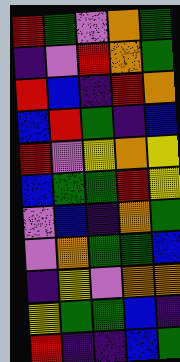[["red", "green", "violet", "orange", "green"], ["indigo", "violet", "red", "orange", "green"], ["red", "blue", "indigo", "red", "orange"], ["blue", "red", "green", "indigo", "blue"], ["red", "violet", "yellow", "orange", "yellow"], ["blue", "green", "green", "red", "yellow"], ["violet", "blue", "indigo", "orange", "green"], ["violet", "orange", "green", "green", "blue"], ["indigo", "yellow", "violet", "orange", "orange"], ["yellow", "green", "green", "blue", "indigo"], ["red", "indigo", "indigo", "blue", "green"]]